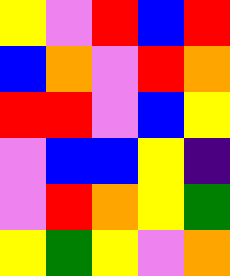[["yellow", "violet", "red", "blue", "red"], ["blue", "orange", "violet", "red", "orange"], ["red", "red", "violet", "blue", "yellow"], ["violet", "blue", "blue", "yellow", "indigo"], ["violet", "red", "orange", "yellow", "green"], ["yellow", "green", "yellow", "violet", "orange"]]